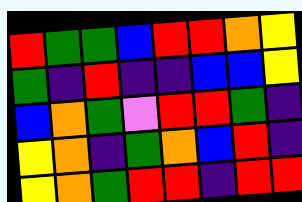[["red", "green", "green", "blue", "red", "red", "orange", "yellow"], ["green", "indigo", "red", "indigo", "indigo", "blue", "blue", "yellow"], ["blue", "orange", "green", "violet", "red", "red", "green", "indigo"], ["yellow", "orange", "indigo", "green", "orange", "blue", "red", "indigo"], ["yellow", "orange", "green", "red", "red", "indigo", "red", "red"]]